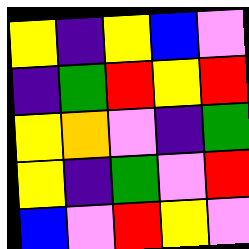[["yellow", "indigo", "yellow", "blue", "violet"], ["indigo", "green", "red", "yellow", "red"], ["yellow", "orange", "violet", "indigo", "green"], ["yellow", "indigo", "green", "violet", "red"], ["blue", "violet", "red", "yellow", "violet"]]